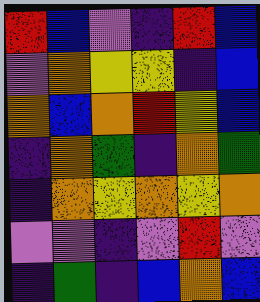[["red", "blue", "violet", "indigo", "red", "blue"], ["violet", "orange", "yellow", "yellow", "indigo", "blue"], ["orange", "blue", "orange", "red", "yellow", "blue"], ["indigo", "orange", "green", "indigo", "orange", "green"], ["indigo", "orange", "yellow", "orange", "yellow", "orange"], ["violet", "violet", "indigo", "violet", "red", "violet"], ["indigo", "green", "indigo", "blue", "orange", "blue"]]